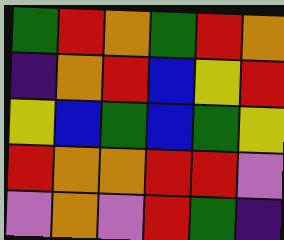[["green", "red", "orange", "green", "red", "orange"], ["indigo", "orange", "red", "blue", "yellow", "red"], ["yellow", "blue", "green", "blue", "green", "yellow"], ["red", "orange", "orange", "red", "red", "violet"], ["violet", "orange", "violet", "red", "green", "indigo"]]